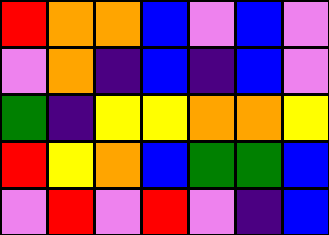[["red", "orange", "orange", "blue", "violet", "blue", "violet"], ["violet", "orange", "indigo", "blue", "indigo", "blue", "violet"], ["green", "indigo", "yellow", "yellow", "orange", "orange", "yellow"], ["red", "yellow", "orange", "blue", "green", "green", "blue"], ["violet", "red", "violet", "red", "violet", "indigo", "blue"]]